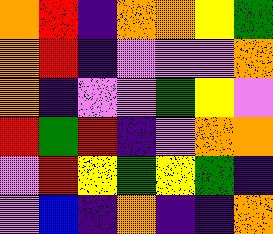[["orange", "red", "indigo", "orange", "orange", "yellow", "green"], ["orange", "red", "indigo", "violet", "violet", "violet", "orange"], ["orange", "indigo", "violet", "violet", "green", "yellow", "violet"], ["red", "green", "red", "indigo", "violet", "orange", "orange"], ["violet", "red", "yellow", "green", "yellow", "green", "indigo"], ["violet", "blue", "indigo", "orange", "indigo", "indigo", "orange"]]